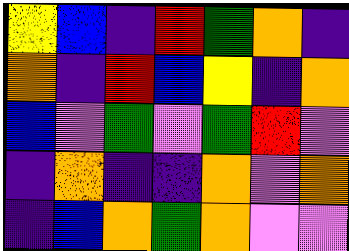[["yellow", "blue", "indigo", "red", "green", "orange", "indigo"], ["orange", "indigo", "red", "blue", "yellow", "indigo", "orange"], ["blue", "violet", "green", "violet", "green", "red", "violet"], ["indigo", "orange", "indigo", "indigo", "orange", "violet", "orange"], ["indigo", "blue", "orange", "green", "orange", "violet", "violet"]]